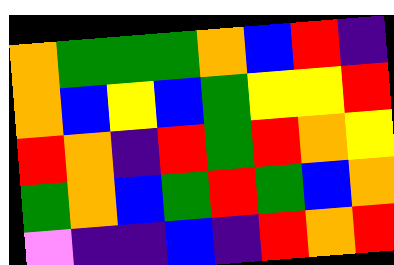[["orange", "green", "green", "green", "orange", "blue", "red", "indigo"], ["orange", "blue", "yellow", "blue", "green", "yellow", "yellow", "red"], ["red", "orange", "indigo", "red", "green", "red", "orange", "yellow"], ["green", "orange", "blue", "green", "red", "green", "blue", "orange"], ["violet", "indigo", "indigo", "blue", "indigo", "red", "orange", "red"]]